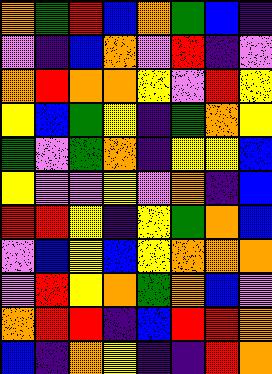[["orange", "green", "red", "blue", "orange", "green", "blue", "indigo"], ["violet", "indigo", "blue", "orange", "violet", "red", "indigo", "violet"], ["orange", "red", "orange", "orange", "yellow", "violet", "red", "yellow"], ["yellow", "blue", "green", "yellow", "indigo", "green", "orange", "yellow"], ["green", "violet", "green", "orange", "indigo", "yellow", "yellow", "blue"], ["yellow", "violet", "violet", "yellow", "violet", "orange", "indigo", "blue"], ["red", "red", "yellow", "indigo", "yellow", "green", "orange", "blue"], ["violet", "blue", "yellow", "blue", "yellow", "orange", "orange", "orange"], ["violet", "red", "yellow", "orange", "green", "orange", "blue", "violet"], ["orange", "red", "red", "indigo", "blue", "red", "red", "orange"], ["blue", "indigo", "orange", "yellow", "indigo", "indigo", "red", "orange"]]